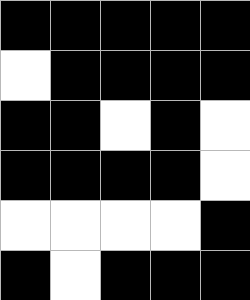[["black", "black", "black", "black", "black"], ["white", "black", "black", "black", "black"], ["black", "black", "white", "black", "white"], ["black", "black", "black", "black", "white"], ["white", "white", "white", "white", "black"], ["black", "white", "black", "black", "black"]]